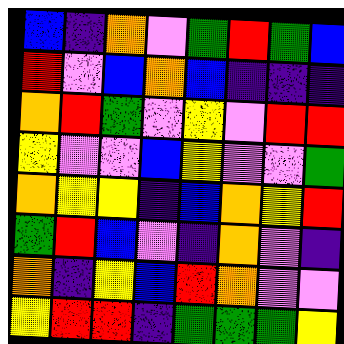[["blue", "indigo", "orange", "violet", "green", "red", "green", "blue"], ["red", "violet", "blue", "orange", "blue", "indigo", "indigo", "indigo"], ["orange", "red", "green", "violet", "yellow", "violet", "red", "red"], ["yellow", "violet", "violet", "blue", "yellow", "violet", "violet", "green"], ["orange", "yellow", "yellow", "indigo", "blue", "orange", "yellow", "red"], ["green", "red", "blue", "violet", "indigo", "orange", "violet", "indigo"], ["orange", "indigo", "yellow", "blue", "red", "orange", "violet", "violet"], ["yellow", "red", "red", "indigo", "green", "green", "green", "yellow"]]